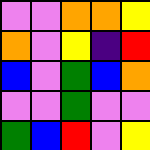[["violet", "violet", "orange", "orange", "yellow"], ["orange", "violet", "yellow", "indigo", "red"], ["blue", "violet", "green", "blue", "orange"], ["violet", "violet", "green", "violet", "violet"], ["green", "blue", "red", "violet", "yellow"]]